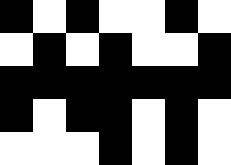[["black", "white", "black", "white", "white", "black", "white"], ["white", "black", "white", "black", "white", "white", "black"], ["black", "black", "black", "black", "black", "black", "black"], ["black", "white", "black", "black", "white", "black", "white"], ["white", "white", "white", "black", "white", "black", "white"]]